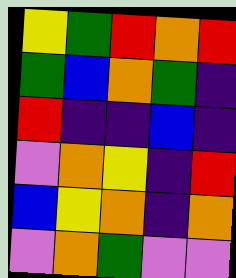[["yellow", "green", "red", "orange", "red"], ["green", "blue", "orange", "green", "indigo"], ["red", "indigo", "indigo", "blue", "indigo"], ["violet", "orange", "yellow", "indigo", "red"], ["blue", "yellow", "orange", "indigo", "orange"], ["violet", "orange", "green", "violet", "violet"]]